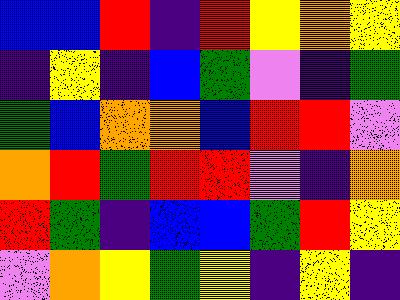[["blue", "blue", "red", "indigo", "red", "yellow", "orange", "yellow"], ["indigo", "yellow", "indigo", "blue", "green", "violet", "indigo", "green"], ["green", "blue", "orange", "orange", "blue", "red", "red", "violet"], ["orange", "red", "green", "red", "red", "violet", "indigo", "orange"], ["red", "green", "indigo", "blue", "blue", "green", "red", "yellow"], ["violet", "orange", "yellow", "green", "yellow", "indigo", "yellow", "indigo"]]